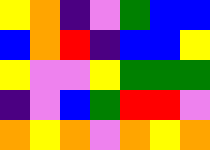[["yellow", "orange", "indigo", "violet", "green", "blue", "blue"], ["blue", "orange", "red", "indigo", "blue", "blue", "yellow"], ["yellow", "violet", "violet", "yellow", "green", "green", "green"], ["indigo", "violet", "blue", "green", "red", "red", "violet"], ["orange", "yellow", "orange", "violet", "orange", "yellow", "orange"]]